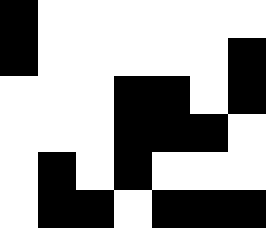[["black", "white", "white", "white", "white", "white", "white"], ["black", "white", "white", "white", "white", "white", "black"], ["white", "white", "white", "black", "black", "white", "black"], ["white", "white", "white", "black", "black", "black", "white"], ["white", "black", "white", "black", "white", "white", "white"], ["white", "black", "black", "white", "black", "black", "black"]]